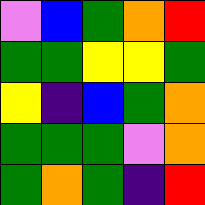[["violet", "blue", "green", "orange", "red"], ["green", "green", "yellow", "yellow", "green"], ["yellow", "indigo", "blue", "green", "orange"], ["green", "green", "green", "violet", "orange"], ["green", "orange", "green", "indigo", "red"]]